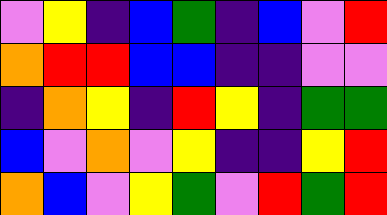[["violet", "yellow", "indigo", "blue", "green", "indigo", "blue", "violet", "red"], ["orange", "red", "red", "blue", "blue", "indigo", "indigo", "violet", "violet"], ["indigo", "orange", "yellow", "indigo", "red", "yellow", "indigo", "green", "green"], ["blue", "violet", "orange", "violet", "yellow", "indigo", "indigo", "yellow", "red"], ["orange", "blue", "violet", "yellow", "green", "violet", "red", "green", "red"]]